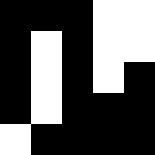[["black", "black", "black", "white", "white"], ["black", "white", "black", "white", "white"], ["black", "white", "black", "white", "black"], ["black", "white", "black", "black", "black"], ["white", "black", "black", "black", "black"]]